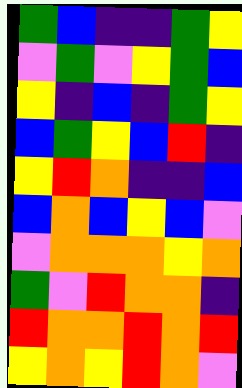[["green", "blue", "indigo", "indigo", "green", "yellow"], ["violet", "green", "violet", "yellow", "green", "blue"], ["yellow", "indigo", "blue", "indigo", "green", "yellow"], ["blue", "green", "yellow", "blue", "red", "indigo"], ["yellow", "red", "orange", "indigo", "indigo", "blue"], ["blue", "orange", "blue", "yellow", "blue", "violet"], ["violet", "orange", "orange", "orange", "yellow", "orange"], ["green", "violet", "red", "orange", "orange", "indigo"], ["red", "orange", "orange", "red", "orange", "red"], ["yellow", "orange", "yellow", "red", "orange", "violet"]]